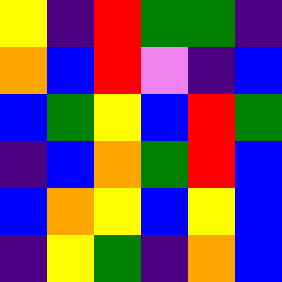[["yellow", "indigo", "red", "green", "green", "indigo"], ["orange", "blue", "red", "violet", "indigo", "blue"], ["blue", "green", "yellow", "blue", "red", "green"], ["indigo", "blue", "orange", "green", "red", "blue"], ["blue", "orange", "yellow", "blue", "yellow", "blue"], ["indigo", "yellow", "green", "indigo", "orange", "blue"]]